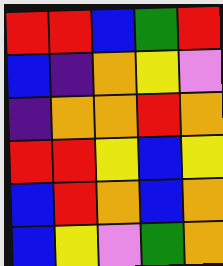[["red", "red", "blue", "green", "red"], ["blue", "indigo", "orange", "yellow", "violet"], ["indigo", "orange", "orange", "red", "orange"], ["red", "red", "yellow", "blue", "yellow"], ["blue", "red", "orange", "blue", "orange"], ["blue", "yellow", "violet", "green", "orange"]]